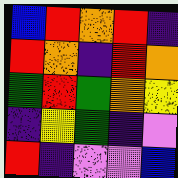[["blue", "red", "orange", "red", "indigo"], ["red", "orange", "indigo", "red", "orange"], ["green", "red", "green", "orange", "yellow"], ["indigo", "yellow", "green", "indigo", "violet"], ["red", "indigo", "violet", "violet", "blue"]]